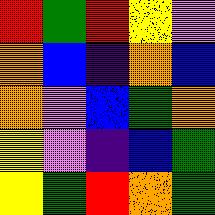[["red", "green", "red", "yellow", "violet"], ["orange", "blue", "indigo", "orange", "blue"], ["orange", "violet", "blue", "green", "orange"], ["yellow", "violet", "indigo", "blue", "green"], ["yellow", "green", "red", "orange", "green"]]